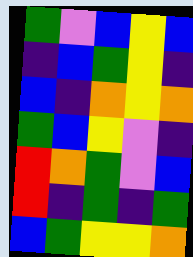[["green", "violet", "blue", "yellow", "blue"], ["indigo", "blue", "green", "yellow", "indigo"], ["blue", "indigo", "orange", "yellow", "orange"], ["green", "blue", "yellow", "violet", "indigo"], ["red", "orange", "green", "violet", "blue"], ["red", "indigo", "green", "indigo", "green"], ["blue", "green", "yellow", "yellow", "orange"]]